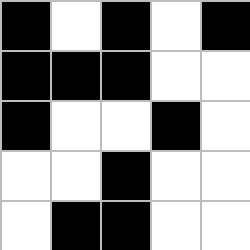[["black", "white", "black", "white", "black"], ["black", "black", "black", "white", "white"], ["black", "white", "white", "black", "white"], ["white", "white", "black", "white", "white"], ["white", "black", "black", "white", "white"]]